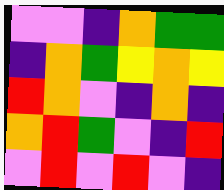[["violet", "violet", "indigo", "orange", "green", "green"], ["indigo", "orange", "green", "yellow", "orange", "yellow"], ["red", "orange", "violet", "indigo", "orange", "indigo"], ["orange", "red", "green", "violet", "indigo", "red"], ["violet", "red", "violet", "red", "violet", "indigo"]]